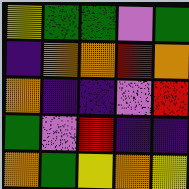[["yellow", "green", "green", "violet", "green"], ["indigo", "orange", "orange", "red", "orange"], ["orange", "indigo", "indigo", "violet", "red"], ["green", "violet", "red", "indigo", "indigo"], ["orange", "green", "yellow", "orange", "yellow"]]